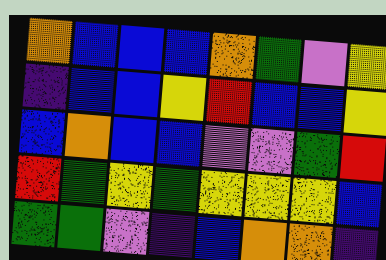[["orange", "blue", "blue", "blue", "orange", "green", "violet", "yellow"], ["indigo", "blue", "blue", "yellow", "red", "blue", "blue", "yellow"], ["blue", "orange", "blue", "blue", "violet", "violet", "green", "red"], ["red", "green", "yellow", "green", "yellow", "yellow", "yellow", "blue"], ["green", "green", "violet", "indigo", "blue", "orange", "orange", "indigo"]]